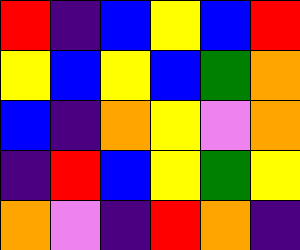[["red", "indigo", "blue", "yellow", "blue", "red"], ["yellow", "blue", "yellow", "blue", "green", "orange"], ["blue", "indigo", "orange", "yellow", "violet", "orange"], ["indigo", "red", "blue", "yellow", "green", "yellow"], ["orange", "violet", "indigo", "red", "orange", "indigo"]]